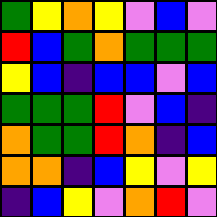[["green", "yellow", "orange", "yellow", "violet", "blue", "violet"], ["red", "blue", "green", "orange", "green", "green", "green"], ["yellow", "blue", "indigo", "blue", "blue", "violet", "blue"], ["green", "green", "green", "red", "violet", "blue", "indigo"], ["orange", "green", "green", "red", "orange", "indigo", "blue"], ["orange", "orange", "indigo", "blue", "yellow", "violet", "yellow"], ["indigo", "blue", "yellow", "violet", "orange", "red", "violet"]]